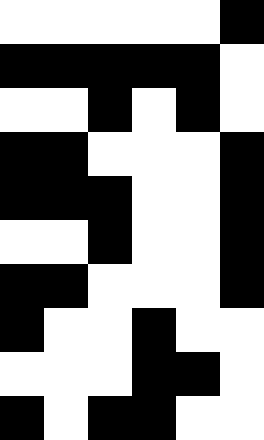[["white", "white", "white", "white", "white", "black"], ["black", "black", "black", "black", "black", "white"], ["white", "white", "black", "white", "black", "white"], ["black", "black", "white", "white", "white", "black"], ["black", "black", "black", "white", "white", "black"], ["white", "white", "black", "white", "white", "black"], ["black", "black", "white", "white", "white", "black"], ["black", "white", "white", "black", "white", "white"], ["white", "white", "white", "black", "black", "white"], ["black", "white", "black", "black", "white", "white"]]